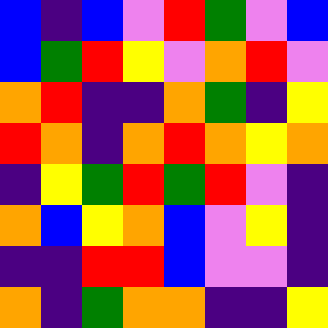[["blue", "indigo", "blue", "violet", "red", "green", "violet", "blue"], ["blue", "green", "red", "yellow", "violet", "orange", "red", "violet"], ["orange", "red", "indigo", "indigo", "orange", "green", "indigo", "yellow"], ["red", "orange", "indigo", "orange", "red", "orange", "yellow", "orange"], ["indigo", "yellow", "green", "red", "green", "red", "violet", "indigo"], ["orange", "blue", "yellow", "orange", "blue", "violet", "yellow", "indigo"], ["indigo", "indigo", "red", "red", "blue", "violet", "violet", "indigo"], ["orange", "indigo", "green", "orange", "orange", "indigo", "indigo", "yellow"]]